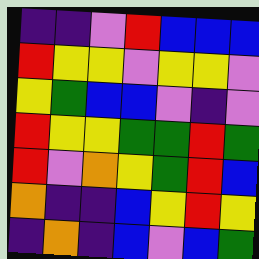[["indigo", "indigo", "violet", "red", "blue", "blue", "blue"], ["red", "yellow", "yellow", "violet", "yellow", "yellow", "violet"], ["yellow", "green", "blue", "blue", "violet", "indigo", "violet"], ["red", "yellow", "yellow", "green", "green", "red", "green"], ["red", "violet", "orange", "yellow", "green", "red", "blue"], ["orange", "indigo", "indigo", "blue", "yellow", "red", "yellow"], ["indigo", "orange", "indigo", "blue", "violet", "blue", "green"]]